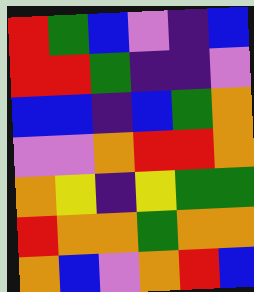[["red", "green", "blue", "violet", "indigo", "blue"], ["red", "red", "green", "indigo", "indigo", "violet"], ["blue", "blue", "indigo", "blue", "green", "orange"], ["violet", "violet", "orange", "red", "red", "orange"], ["orange", "yellow", "indigo", "yellow", "green", "green"], ["red", "orange", "orange", "green", "orange", "orange"], ["orange", "blue", "violet", "orange", "red", "blue"]]